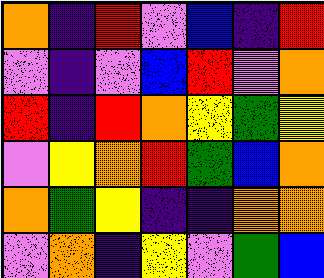[["orange", "indigo", "red", "violet", "blue", "indigo", "red"], ["violet", "indigo", "violet", "blue", "red", "violet", "orange"], ["red", "indigo", "red", "orange", "yellow", "green", "yellow"], ["violet", "yellow", "orange", "red", "green", "blue", "orange"], ["orange", "green", "yellow", "indigo", "indigo", "orange", "orange"], ["violet", "orange", "indigo", "yellow", "violet", "green", "blue"]]